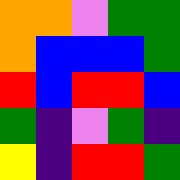[["orange", "orange", "violet", "green", "green"], ["orange", "blue", "blue", "blue", "green"], ["red", "blue", "red", "red", "blue"], ["green", "indigo", "violet", "green", "indigo"], ["yellow", "indigo", "red", "red", "green"]]